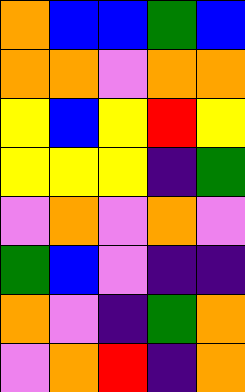[["orange", "blue", "blue", "green", "blue"], ["orange", "orange", "violet", "orange", "orange"], ["yellow", "blue", "yellow", "red", "yellow"], ["yellow", "yellow", "yellow", "indigo", "green"], ["violet", "orange", "violet", "orange", "violet"], ["green", "blue", "violet", "indigo", "indigo"], ["orange", "violet", "indigo", "green", "orange"], ["violet", "orange", "red", "indigo", "orange"]]